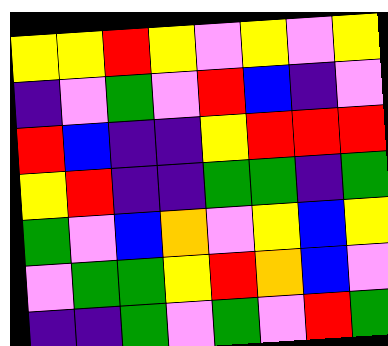[["yellow", "yellow", "red", "yellow", "violet", "yellow", "violet", "yellow"], ["indigo", "violet", "green", "violet", "red", "blue", "indigo", "violet"], ["red", "blue", "indigo", "indigo", "yellow", "red", "red", "red"], ["yellow", "red", "indigo", "indigo", "green", "green", "indigo", "green"], ["green", "violet", "blue", "orange", "violet", "yellow", "blue", "yellow"], ["violet", "green", "green", "yellow", "red", "orange", "blue", "violet"], ["indigo", "indigo", "green", "violet", "green", "violet", "red", "green"]]